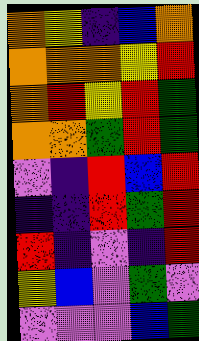[["orange", "yellow", "indigo", "blue", "orange"], ["orange", "orange", "orange", "yellow", "red"], ["orange", "red", "yellow", "red", "green"], ["orange", "orange", "green", "red", "green"], ["violet", "indigo", "red", "blue", "red"], ["indigo", "indigo", "red", "green", "red"], ["red", "indigo", "violet", "indigo", "red"], ["yellow", "blue", "violet", "green", "violet"], ["violet", "violet", "violet", "blue", "green"]]